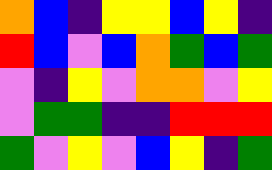[["orange", "blue", "indigo", "yellow", "yellow", "blue", "yellow", "indigo"], ["red", "blue", "violet", "blue", "orange", "green", "blue", "green"], ["violet", "indigo", "yellow", "violet", "orange", "orange", "violet", "yellow"], ["violet", "green", "green", "indigo", "indigo", "red", "red", "red"], ["green", "violet", "yellow", "violet", "blue", "yellow", "indigo", "green"]]